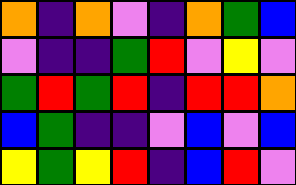[["orange", "indigo", "orange", "violet", "indigo", "orange", "green", "blue"], ["violet", "indigo", "indigo", "green", "red", "violet", "yellow", "violet"], ["green", "red", "green", "red", "indigo", "red", "red", "orange"], ["blue", "green", "indigo", "indigo", "violet", "blue", "violet", "blue"], ["yellow", "green", "yellow", "red", "indigo", "blue", "red", "violet"]]